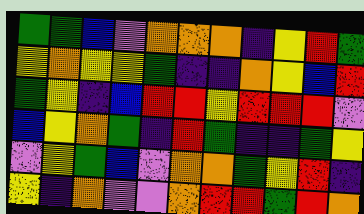[["green", "green", "blue", "violet", "orange", "orange", "orange", "indigo", "yellow", "red", "green"], ["yellow", "orange", "yellow", "yellow", "green", "indigo", "indigo", "orange", "yellow", "blue", "red"], ["green", "yellow", "indigo", "blue", "red", "red", "yellow", "red", "red", "red", "violet"], ["blue", "yellow", "orange", "green", "indigo", "red", "green", "indigo", "indigo", "green", "yellow"], ["violet", "yellow", "green", "blue", "violet", "orange", "orange", "green", "yellow", "red", "indigo"], ["yellow", "indigo", "orange", "violet", "violet", "orange", "red", "red", "green", "red", "orange"]]